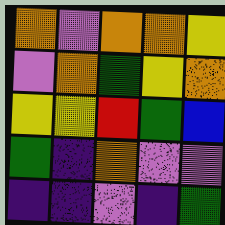[["orange", "violet", "orange", "orange", "yellow"], ["violet", "orange", "green", "yellow", "orange"], ["yellow", "yellow", "red", "green", "blue"], ["green", "indigo", "orange", "violet", "violet"], ["indigo", "indigo", "violet", "indigo", "green"]]